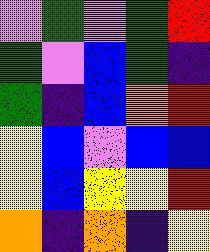[["violet", "green", "violet", "green", "red"], ["green", "violet", "blue", "green", "indigo"], ["green", "indigo", "blue", "orange", "red"], ["yellow", "blue", "violet", "blue", "blue"], ["yellow", "blue", "yellow", "yellow", "red"], ["orange", "indigo", "orange", "indigo", "yellow"]]